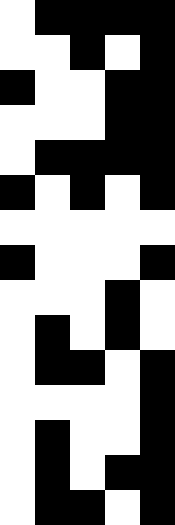[["white", "black", "black", "black", "black"], ["white", "white", "black", "white", "black"], ["black", "white", "white", "black", "black"], ["white", "white", "white", "black", "black"], ["white", "black", "black", "black", "black"], ["black", "white", "black", "white", "black"], ["white", "white", "white", "white", "white"], ["black", "white", "white", "white", "black"], ["white", "white", "white", "black", "white"], ["white", "black", "white", "black", "white"], ["white", "black", "black", "white", "black"], ["white", "white", "white", "white", "black"], ["white", "black", "white", "white", "black"], ["white", "black", "white", "black", "black"], ["white", "black", "black", "white", "black"]]